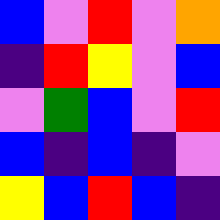[["blue", "violet", "red", "violet", "orange"], ["indigo", "red", "yellow", "violet", "blue"], ["violet", "green", "blue", "violet", "red"], ["blue", "indigo", "blue", "indigo", "violet"], ["yellow", "blue", "red", "blue", "indigo"]]